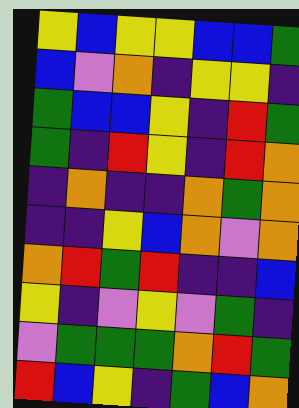[["yellow", "blue", "yellow", "yellow", "blue", "blue", "green"], ["blue", "violet", "orange", "indigo", "yellow", "yellow", "indigo"], ["green", "blue", "blue", "yellow", "indigo", "red", "green"], ["green", "indigo", "red", "yellow", "indigo", "red", "orange"], ["indigo", "orange", "indigo", "indigo", "orange", "green", "orange"], ["indigo", "indigo", "yellow", "blue", "orange", "violet", "orange"], ["orange", "red", "green", "red", "indigo", "indigo", "blue"], ["yellow", "indigo", "violet", "yellow", "violet", "green", "indigo"], ["violet", "green", "green", "green", "orange", "red", "green"], ["red", "blue", "yellow", "indigo", "green", "blue", "orange"]]